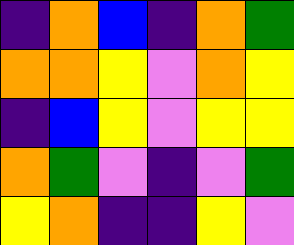[["indigo", "orange", "blue", "indigo", "orange", "green"], ["orange", "orange", "yellow", "violet", "orange", "yellow"], ["indigo", "blue", "yellow", "violet", "yellow", "yellow"], ["orange", "green", "violet", "indigo", "violet", "green"], ["yellow", "orange", "indigo", "indigo", "yellow", "violet"]]